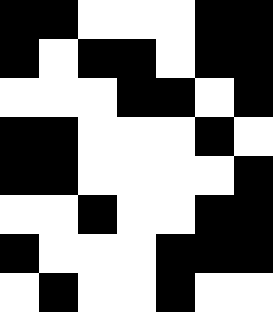[["black", "black", "white", "white", "white", "black", "black"], ["black", "white", "black", "black", "white", "black", "black"], ["white", "white", "white", "black", "black", "white", "black"], ["black", "black", "white", "white", "white", "black", "white"], ["black", "black", "white", "white", "white", "white", "black"], ["white", "white", "black", "white", "white", "black", "black"], ["black", "white", "white", "white", "black", "black", "black"], ["white", "black", "white", "white", "black", "white", "white"]]